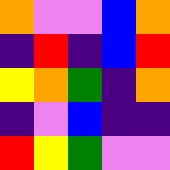[["orange", "violet", "violet", "blue", "orange"], ["indigo", "red", "indigo", "blue", "red"], ["yellow", "orange", "green", "indigo", "orange"], ["indigo", "violet", "blue", "indigo", "indigo"], ["red", "yellow", "green", "violet", "violet"]]